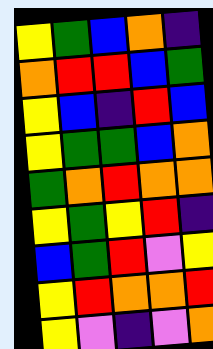[["yellow", "green", "blue", "orange", "indigo"], ["orange", "red", "red", "blue", "green"], ["yellow", "blue", "indigo", "red", "blue"], ["yellow", "green", "green", "blue", "orange"], ["green", "orange", "red", "orange", "orange"], ["yellow", "green", "yellow", "red", "indigo"], ["blue", "green", "red", "violet", "yellow"], ["yellow", "red", "orange", "orange", "red"], ["yellow", "violet", "indigo", "violet", "orange"]]